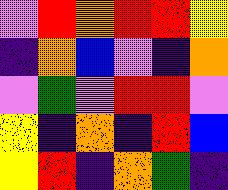[["violet", "red", "orange", "red", "red", "yellow"], ["indigo", "orange", "blue", "violet", "indigo", "orange"], ["violet", "green", "violet", "red", "red", "violet"], ["yellow", "indigo", "orange", "indigo", "red", "blue"], ["yellow", "red", "indigo", "orange", "green", "indigo"]]